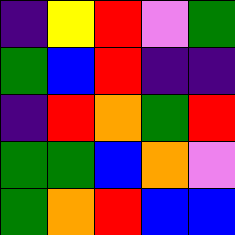[["indigo", "yellow", "red", "violet", "green"], ["green", "blue", "red", "indigo", "indigo"], ["indigo", "red", "orange", "green", "red"], ["green", "green", "blue", "orange", "violet"], ["green", "orange", "red", "blue", "blue"]]